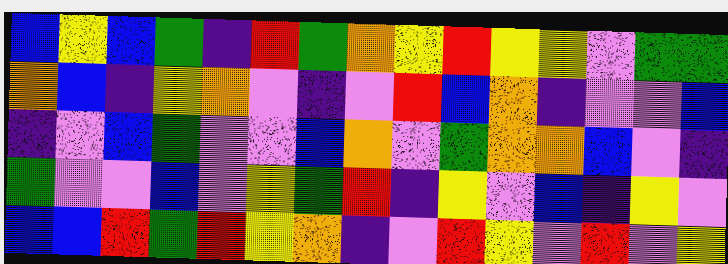[["blue", "yellow", "blue", "green", "indigo", "red", "green", "orange", "yellow", "red", "yellow", "yellow", "violet", "green", "green"], ["orange", "blue", "indigo", "yellow", "orange", "violet", "indigo", "violet", "red", "blue", "orange", "indigo", "violet", "violet", "blue"], ["indigo", "violet", "blue", "green", "violet", "violet", "blue", "orange", "violet", "green", "orange", "orange", "blue", "violet", "indigo"], ["green", "violet", "violet", "blue", "violet", "yellow", "green", "red", "indigo", "yellow", "violet", "blue", "indigo", "yellow", "violet"], ["blue", "blue", "red", "green", "red", "yellow", "orange", "indigo", "violet", "red", "yellow", "violet", "red", "violet", "yellow"]]